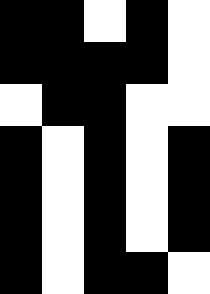[["black", "black", "white", "black", "white"], ["black", "black", "black", "black", "white"], ["white", "black", "black", "white", "white"], ["black", "white", "black", "white", "black"], ["black", "white", "black", "white", "black"], ["black", "white", "black", "white", "black"], ["black", "white", "black", "black", "white"]]